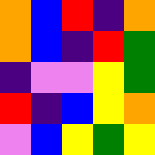[["orange", "blue", "red", "indigo", "orange"], ["orange", "blue", "indigo", "red", "green"], ["indigo", "violet", "violet", "yellow", "green"], ["red", "indigo", "blue", "yellow", "orange"], ["violet", "blue", "yellow", "green", "yellow"]]